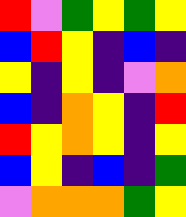[["red", "violet", "green", "yellow", "green", "yellow"], ["blue", "red", "yellow", "indigo", "blue", "indigo"], ["yellow", "indigo", "yellow", "indigo", "violet", "orange"], ["blue", "indigo", "orange", "yellow", "indigo", "red"], ["red", "yellow", "orange", "yellow", "indigo", "yellow"], ["blue", "yellow", "indigo", "blue", "indigo", "green"], ["violet", "orange", "orange", "orange", "green", "yellow"]]